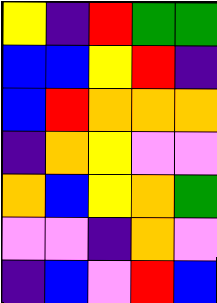[["yellow", "indigo", "red", "green", "green"], ["blue", "blue", "yellow", "red", "indigo"], ["blue", "red", "orange", "orange", "orange"], ["indigo", "orange", "yellow", "violet", "violet"], ["orange", "blue", "yellow", "orange", "green"], ["violet", "violet", "indigo", "orange", "violet"], ["indigo", "blue", "violet", "red", "blue"]]